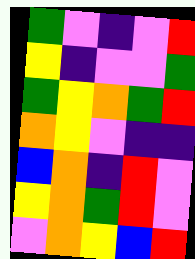[["green", "violet", "indigo", "violet", "red"], ["yellow", "indigo", "violet", "violet", "green"], ["green", "yellow", "orange", "green", "red"], ["orange", "yellow", "violet", "indigo", "indigo"], ["blue", "orange", "indigo", "red", "violet"], ["yellow", "orange", "green", "red", "violet"], ["violet", "orange", "yellow", "blue", "red"]]